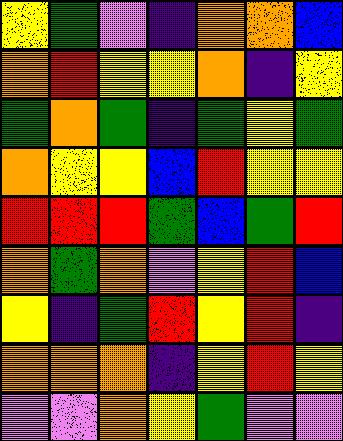[["yellow", "green", "violet", "indigo", "orange", "orange", "blue"], ["orange", "red", "yellow", "yellow", "orange", "indigo", "yellow"], ["green", "orange", "green", "indigo", "green", "yellow", "green"], ["orange", "yellow", "yellow", "blue", "red", "yellow", "yellow"], ["red", "red", "red", "green", "blue", "green", "red"], ["orange", "green", "orange", "violet", "yellow", "red", "blue"], ["yellow", "indigo", "green", "red", "yellow", "red", "indigo"], ["orange", "orange", "orange", "indigo", "yellow", "red", "yellow"], ["violet", "violet", "orange", "yellow", "green", "violet", "violet"]]